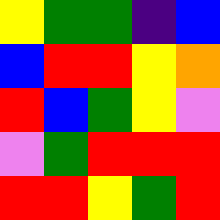[["yellow", "green", "green", "indigo", "blue"], ["blue", "red", "red", "yellow", "orange"], ["red", "blue", "green", "yellow", "violet"], ["violet", "green", "red", "red", "red"], ["red", "red", "yellow", "green", "red"]]